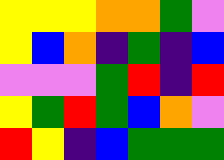[["yellow", "yellow", "yellow", "orange", "orange", "green", "violet"], ["yellow", "blue", "orange", "indigo", "green", "indigo", "blue"], ["violet", "violet", "violet", "green", "red", "indigo", "red"], ["yellow", "green", "red", "green", "blue", "orange", "violet"], ["red", "yellow", "indigo", "blue", "green", "green", "green"]]